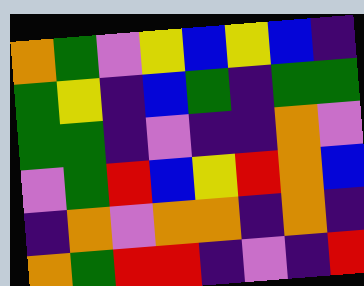[["orange", "green", "violet", "yellow", "blue", "yellow", "blue", "indigo"], ["green", "yellow", "indigo", "blue", "green", "indigo", "green", "green"], ["green", "green", "indigo", "violet", "indigo", "indigo", "orange", "violet"], ["violet", "green", "red", "blue", "yellow", "red", "orange", "blue"], ["indigo", "orange", "violet", "orange", "orange", "indigo", "orange", "indigo"], ["orange", "green", "red", "red", "indigo", "violet", "indigo", "red"]]